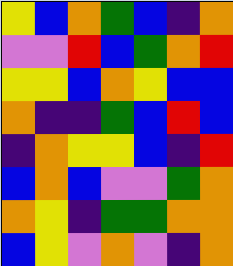[["yellow", "blue", "orange", "green", "blue", "indigo", "orange"], ["violet", "violet", "red", "blue", "green", "orange", "red"], ["yellow", "yellow", "blue", "orange", "yellow", "blue", "blue"], ["orange", "indigo", "indigo", "green", "blue", "red", "blue"], ["indigo", "orange", "yellow", "yellow", "blue", "indigo", "red"], ["blue", "orange", "blue", "violet", "violet", "green", "orange"], ["orange", "yellow", "indigo", "green", "green", "orange", "orange"], ["blue", "yellow", "violet", "orange", "violet", "indigo", "orange"]]